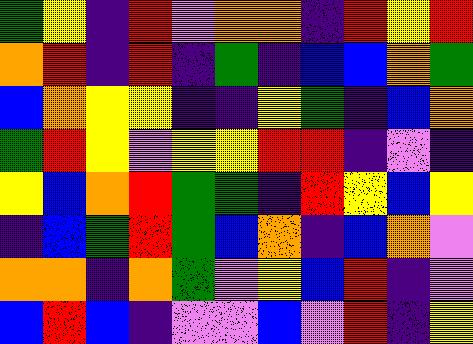[["green", "yellow", "indigo", "red", "violet", "orange", "orange", "indigo", "red", "yellow", "red"], ["orange", "red", "indigo", "red", "indigo", "green", "indigo", "blue", "blue", "orange", "green"], ["blue", "orange", "yellow", "yellow", "indigo", "indigo", "yellow", "green", "indigo", "blue", "orange"], ["green", "red", "yellow", "violet", "yellow", "yellow", "red", "red", "indigo", "violet", "indigo"], ["yellow", "blue", "orange", "red", "green", "green", "indigo", "red", "yellow", "blue", "yellow"], ["indigo", "blue", "green", "red", "green", "blue", "orange", "indigo", "blue", "orange", "violet"], ["orange", "orange", "indigo", "orange", "green", "violet", "yellow", "blue", "red", "indigo", "violet"], ["blue", "red", "blue", "indigo", "violet", "violet", "blue", "violet", "red", "indigo", "yellow"]]